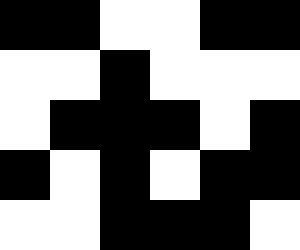[["black", "black", "white", "white", "black", "black"], ["white", "white", "black", "white", "white", "white"], ["white", "black", "black", "black", "white", "black"], ["black", "white", "black", "white", "black", "black"], ["white", "white", "black", "black", "black", "white"]]